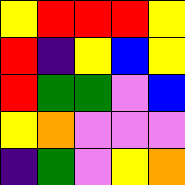[["yellow", "red", "red", "red", "yellow"], ["red", "indigo", "yellow", "blue", "yellow"], ["red", "green", "green", "violet", "blue"], ["yellow", "orange", "violet", "violet", "violet"], ["indigo", "green", "violet", "yellow", "orange"]]